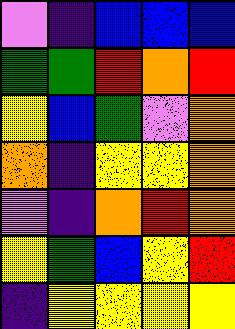[["violet", "indigo", "blue", "blue", "blue"], ["green", "green", "red", "orange", "red"], ["yellow", "blue", "green", "violet", "orange"], ["orange", "indigo", "yellow", "yellow", "orange"], ["violet", "indigo", "orange", "red", "orange"], ["yellow", "green", "blue", "yellow", "red"], ["indigo", "yellow", "yellow", "yellow", "yellow"]]